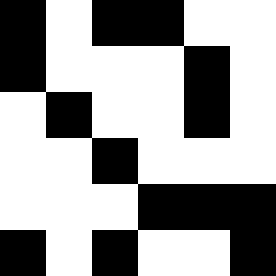[["black", "white", "black", "black", "white", "white"], ["black", "white", "white", "white", "black", "white"], ["white", "black", "white", "white", "black", "white"], ["white", "white", "black", "white", "white", "white"], ["white", "white", "white", "black", "black", "black"], ["black", "white", "black", "white", "white", "black"]]